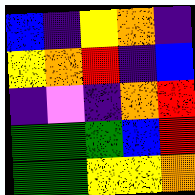[["blue", "indigo", "yellow", "orange", "indigo"], ["yellow", "orange", "red", "indigo", "blue"], ["indigo", "violet", "indigo", "orange", "red"], ["green", "green", "green", "blue", "red"], ["green", "green", "yellow", "yellow", "orange"]]